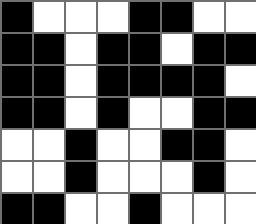[["black", "white", "white", "white", "black", "black", "white", "white"], ["black", "black", "white", "black", "black", "white", "black", "black"], ["black", "black", "white", "black", "black", "black", "black", "white"], ["black", "black", "white", "black", "white", "white", "black", "black"], ["white", "white", "black", "white", "white", "black", "black", "white"], ["white", "white", "black", "white", "white", "white", "black", "white"], ["black", "black", "white", "white", "black", "white", "white", "white"]]